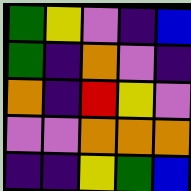[["green", "yellow", "violet", "indigo", "blue"], ["green", "indigo", "orange", "violet", "indigo"], ["orange", "indigo", "red", "yellow", "violet"], ["violet", "violet", "orange", "orange", "orange"], ["indigo", "indigo", "yellow", "green", "blue"]]